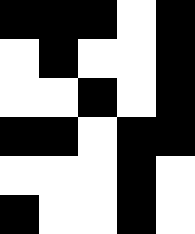[["black", "black", "black", "white", "black"], ["white", "black", "white", "white", "black"], ["white", "white", "black", "white", "black"], ["black", "black", "white", "black", "black"], ["white", "white", "white", "black", "white"], ["black", "white", "white", "black", "white"]]